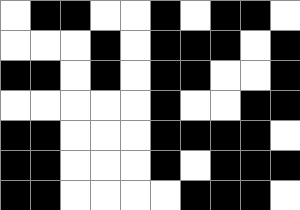[["white", "black", "black", "white", "white", "black", "white", "black", "black", "white"], ["white", "white", "white", "black", "white", "black", "black", "black", "white", "black"], ["black", "black", "white", "black", "white", "black", "black", "white", "white", "black"], ["white", "white", "white", "white", "white", "black", "white", "white", "black", "black"], ["black", "black", "white", "white", "white", "black", "black", "black", "black", "white"], ["black", "black", "white", "white", "white", "black", "white", "black", "black", "black"], ["black", "black", "white", "white", "white", "white", "black", "black", "black", "white"]]